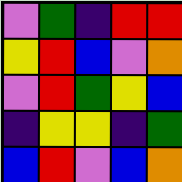[["violet", "green", "indigo", "red", "red"], ["yellow", "red", "blue", "violet", "orange"], ["violet", "red", "green", "yellow", "blue"], ["indigo", "yellow", "yellow", "indigo", "green"], ["blue", "red", "violet", "blue", "orange"]]